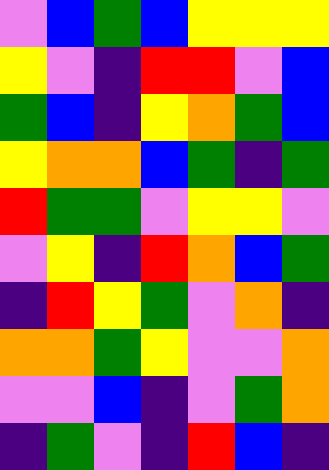[["violet", "blue", "green", "blue", "yellow", "yellow", "yellow"], ["yellow", "violet", "indigo", "red", "red", "violet", "blue"], ["green", "blue", "indigo", "yellow", "orange", "green", "blue"], ["yellow", "orange", "orange", "blue", "green", "indigo", "green"], ["red", "green", "green", "violet", "yellow", "yellow", "violet"], ["violet", "yellow", "indigo", "red", "orange", "blue", "green"], ["indigo", "red", "yellow", "green", "violet", "orange", "indigo"], ["orange", "orange", "green", "yellow", "violet", "violet", "orange"], ["violet", "violet", "blue", "indigo", "violet", "green", "orange"], ["indigo", "green", "violet", "indigo", "red", "blue", "indigo"]]